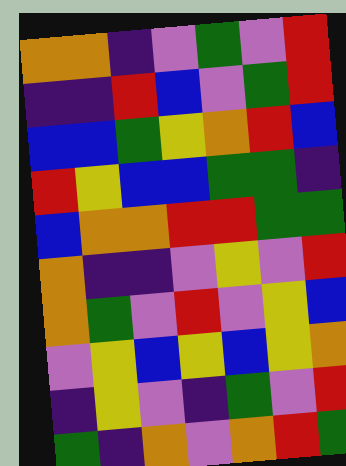[["orange", "orange", "indigo", "violet", "green", "violet", "red"], ["indigo", "indigo", "red", "blue", "violet", "green", "red"], ["blue", "blue", "green", "yellow", "orange", "red", "blue"], ["red", "yellow", "blue", "blue", "green", "green", "indigo"], ["blue", "orange", "orange", "red", "red", "green", "green"], ["orange", "indigo", "indigo", "violet", "yellow", "violet", "red"], ["orange", "green", "violet", "red", "violet", "yellow", "blue"], ["violet", "yellow", "blue", "yellow", "blue", "yellow", "orange"], ["indigo", "yellow", "violet", "indigo", "green", "violet", "red"], ["green", "indigo", "orange", "violet", "orange", "red", "green"]]